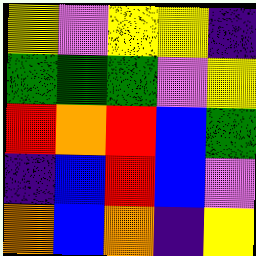[["yellow", "violet", "yellow", "yellow", "indigo"], ["green", "green", "green", "violet", "yellow"], ["red", "orange", "red", "blue", "green"], ["indigo", "blue", "red", "blue", "violet"], ["orange", "blue", "orange", "indigo", "yellow"]]